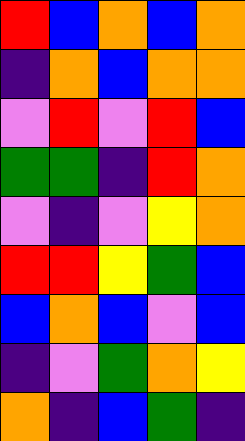[["red", "blue", "orange", "blue", "orange"], ["indigo", "orange", "blue", "orange", "orange"], ["violet", "red", "violet", "red", "blue"], ["green", "green", "indigo", "red", "orange"], ["violet", "indigo", "violet", "yellow", "orange"], ["red", "red", "yellow", "green", "blue"], ["blue", "orange", "blue", "violet", "blue"], ["indigo", "violet", "green", "orange", "yellow"], ["orange", "indigo", "blue", "green", "indigo"]]